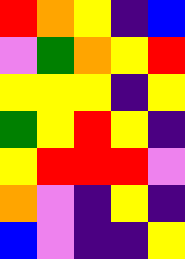[["red", "orange", "yellow", "indigo", "blue"], ["violet", "green", "orange", "yellow", "red"], ["yellow", "yellow", "yellow", "indigo", "yellow"], ["green", "yellow", "red", "yellow", "indigo"], ["yellow", "red", "red", "red", "violet"], ["orange", "violet", "indigo", "yellow", "indigo"], ["blue", "violet", "indigo", "indigo", "yellow"]]